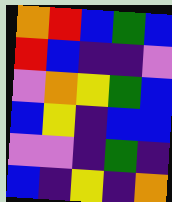[["orange", "red", "blue", "green", "blue"], ["red", "blue", "indigo", "indigo", "violet"], ["violet", "orange", "yellow", "green", "blue"], ["blue", "yellow", "indigo", "blue", "blue"], ["violet", "violet", "indigo", "green", "indigo"], ["blue", "indigo", "yellow", "indigo", "orange"]]